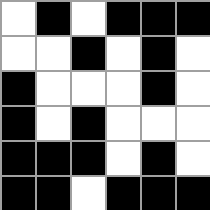[["white", "black", "white", "black", "black", "black"], ["white", "white", "black", "white", "black", "white"], ["black", "white", "white", "white", "black", "white"], ["black", "white", "black", "white", "white", "white"], ["black", "black", "black", "white", "black", "white"], ["black", "black", "white", "black", "black", "black"]]